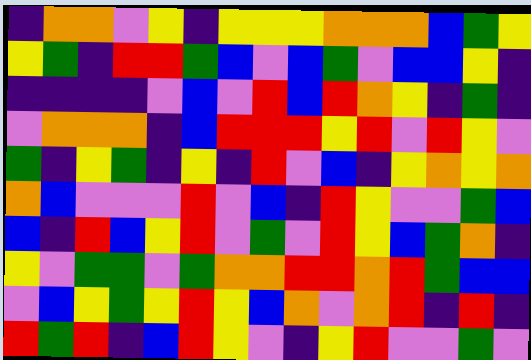[["indigo", "orange", "orange", "violet", "yellow", "indigo", "yellow", "yellow", "yellow", "orange", "orange", "orange", "blue", "green", "yellow"], ["yellow", "green", "indigo", "red", "red", "green", "blue", "violet", "blue", "green", "violet", "blue", "blue", "yellow", "indigo"], ["indigo", "indigo", "indigo", "indigo", "violet", "blue", "violet", "red", "blue", "red", "orange", "yellow", "indigo", "green", "indigo"], ["violet", "orange", "orange", "orange", "indigo", "blue", "red", "red", "red", "yellow", "red", "violet", "red", "yellow", "violet"], ["green", "indigo", "yellow", "green", "indigo", "yellow", "indigo", "red", "violet", "blue", "indigo", "yellow", "orange", "yellow", "orange"], ["orange", "blue", "violet", "violet", "violet", "red", "violet", "blue", "indigo", "red", "yellow", "violet", "violet", "green", "blue"], ["blue", "indigo", "red", "blue", "yellow", "red", "violet", "green", "violet", "red", "yellow", "blue", "green", "orange", "indigo"], ["yellow", "violet", "green", "green", "violet", "green", "orange", "orange", "red", "red", "orange", "red", "green", "blue", "blue"], ["violet", "blue", "yellow", "green", "yellow", "red", "yellow", "blue", "orange", "violet", "orange", "red", "indigo", "red", "indigo"], ["red", "green", "red", "indigo", "blue", "red", "yellow", "violet", "indigo", "yellow", "red", "violet", "violet", "green", "violet"]]